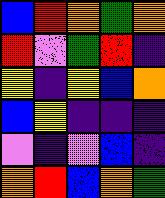[["blue", "red", "orange", "green", "orange"], ["red", "violet", "green", "red", "indigo"], ["yellow", "indigo", "yellow", "blue", "orange"], ["blue", "yellow", "indigo", "indigo", "indigo"], ["violet", "indigo", "violet", "blue", "indigo"], ["orange", "red", "blue", "orange", "green"]]